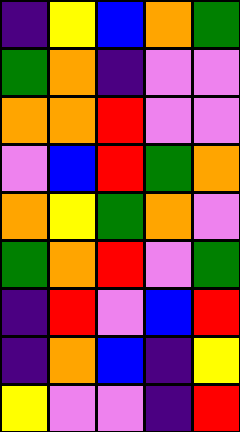[["indigo", "yellow", "blue", "orange", "green"], ["green", "orange", "indigo", "violet", "violet"], ["orange", "orange", "red", "violet", "violet"], ["violet", "blue", "red", "green", "orange"], ["orange", "yellow", "green", "orange", "violet"], ["green", "orange", "red", "violet", "green"], ["indigo", "red", "violet", "blue", "red"], ["indigo", "orange", "blue", "indigo", "yellow"], ["yellow", "violet", "violet", "indigo", "red"]]